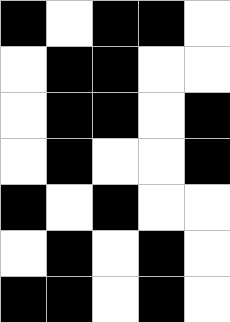[["black", "white", "black", "black", "white"], ["white", "black", "black", "white", "white"], ["white", "black", "black", "white", "black"], ["white", "black", "white", "white", "black"], ["black", "white", "black", "white", "white"], ["white", "black", "white", "black", "white"], ["black", "black", "white", "black", "white"]]